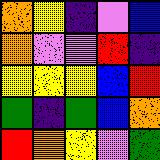[["orange", "yellow", "indigo", "violet", "blue"], ["orange", "violet", "violet", "red", "indigo"], ["yellow", "yellow", "yellow", "blue", "red"], ["green", "indigo", "green", "blue", "orange"], ["red", "orange", "yellow", "violet", "green"]]